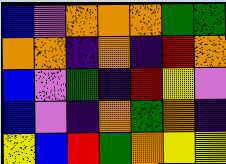[["blue", "violet", "orange", "orange", "orange", "green", "green"], ["orange", "orange", "indigo", "orange", "indigo", "red", "orange"], ["blue", "violet", "green", "indigo", "red", "yellow", "violet"], ["blue", "violet", "indigo", "orange", "green", "orange", "indigo"], ["yellow", "blue", "red", "green", "orange", "yellow", "yellow"]]